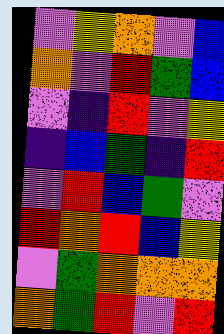[["violet", "yellow", "orange", "violet", "blue"], ["orange", "violet", "red", "green", "blue"], ["violet", "indigo", "red", "violet", "yellow"], ["indigo", "blue", "green", "indigo", "red"], ["violet", "red", "blue", "green", "violet"], ["red", "orange", "red", "blue", "yellow"], ["violet", "green", "orange", "orange", "orange"], ["orange", "green", "red", "violet", "red"]]